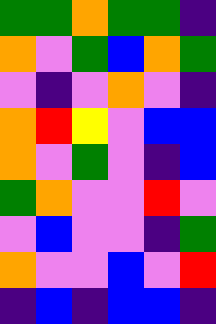[["green", "green", "orange", "green", "green", "indigo"], ["orange", "violet", "green", "blue", "orange", "green"], ["violet", "indigo", "violet", "orange", "violet", "indigo"], ["orange", "red", "yellow", "violet", "blue", "blue"], ["orange", "violet", "green", "violet", "indigo", "blue"], ["green", "orange", "violet", "violet", "red", "violet"], ["violet", "blue", "violet", "violet", "indigo", "green"], ["orange", "violet", "violet", "blue", "violet", "red"], ["indigo", "blue", "indigo", "blue", "blue", "indigo"]]